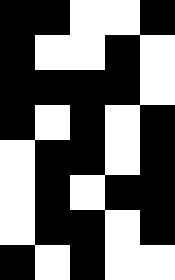[["black", "black", "white", "white", "black"], ["black", "white", "white", "black", "white"], ["black", "black", "black", "black", "white"], ["black", "white", "black", "white", "black"], ["white", "black", "black", "white", "black"], ["white", "black", "white", "black", "black"], ["white", "black", "black", "white", "black"], ["black", "white", "black", "white", "white"]]